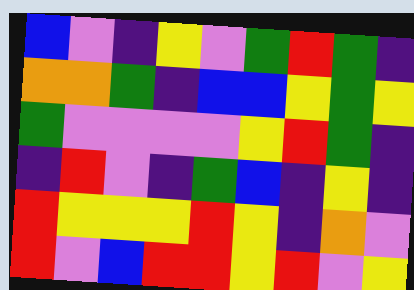[["blue", "violet", "indigo", "yellow", "violet", "green", "red", "green", "indigo"], ["orange", "orange", "green", "indigo", "blue", "blue", "yellow", "green", "yellow"], ["green", "violet", "violet", "violet", "violet", "yellow", "red", "green", "indigo"], ["indigo", "red", "violet", "indigo", "green", "blue", "indigo", "yellow", "indigo"], ["red", "yellow", "yellow", "yellow", "red", "yellow", "indigo", "orange", "violet"], ["red", "violet", "blue", "red", "red", "yellow", "red", "violet", "yellow"]]